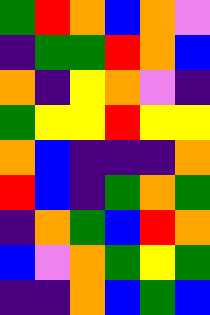[["green", "red", "orange", "blue", "orange", "violet"], ["indigo", "green", "green", "red", "orange", "blue"], ["orange", "indigo", "yellow", "orange", "violet", "indigo"], ["green", "yellow", "yellow", "red", "yellow", "yellow"], ["orange", "blue", "indigo", "indigo", "indigo", "orange"], ["red", "blue", "indigo", "green", "orange", "green"], ["indigo", "orange", "green", "blue", "red", "orange"], ["blue", "violet", "orange", "green", "yellow", "green"], ["indigo", "indigo", "orange", "blue", "green", "blue"]]